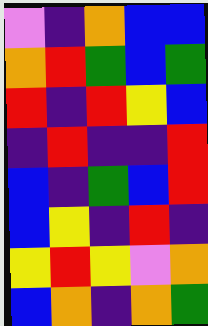[["violet", "indigo", "orange", "blue", "blue"], ["orange", "red", "green", "blue", "green"], ["red", "indigo", "red", "yellow", "blue"], ["indigo", "red", "indigo", "indigo", "red"], ["blue", "indigo", "green", "blue", "red"], ["blue", "yellow", "indigo", "red", "indigo"], ["yellow", "red", "yellow", "violet", "orange"], ["blue", "orange", "indigo", "orange", "green"]]